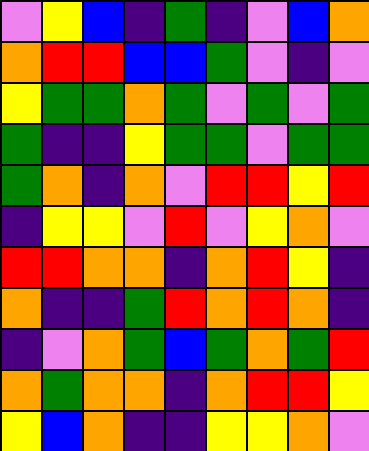[["violet", "yellow", "blue", "indigo", "green", "indigo", "violet", "blue", "orange"], ["orange", "red", "red", "blue", "blue", "green", "violet", "indigo", "violet"], ["yellow", "green", "green", "orange", "green", "violet", "green", "violet", "green"], ["green", "indigo", "indigo", "yellow", "green", "green", "violet", "green", "green"], ["green", "orange", "indigo", "orange", "violet", "red", "red", "yellow", "red"], ["indigo", "yellow", "yellow", "violet", "red", "violet", "yellow", "orange", "violet"], ["red", "red", "orange", "orange", "indigo", "orange", "red", "yellow", "indigo"], ["orange", "indigo", "indigo", "green", "red", "orange", "red", "orange", "indigo"], ["indigo", "violet", "orange", "green", "blue", "green", "orange", "green", "red"], ["orange", "green", "orange", "orange", "indigo", "orange", "red", "red", "yellow"], ["yellow", "blue", "orange", "indigo", "indigo", "yellow", "yellow", "orange", "violet"]]